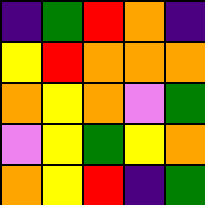[["indigo", "green", "red", "orange", "indigo"], ["yellow", "red", "orange", "orange", "orange"], ["orange", "yellow", "orange", "violet", "green"], ["violet", "yellow", "green", "yellow", "orange"], ["orange", "yellow", "red", "indigo", "green"]]